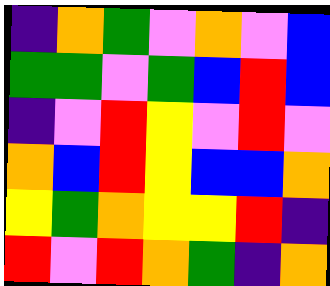[["indigo", "orange", "green", "violet", "orange", "violet", "blue"], ["green", "green", "violet", "green", "blue", "red", "blue"], ["indigo", "violet", "red", "yellow", "violet", "red", "violet"], ["orange", "blue", "red", "yellow", "blue", "blue", "orange"], ["yellow", "green", "orange", "yellow", "yellow", "red", "indigo"], ["red", "violet", "red", "orange", "green", "indigo", "orange"]]